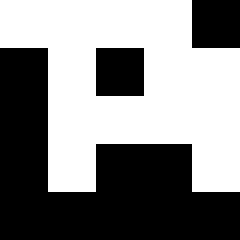[["white", "white", "white", "white", "black"], ["black", "white", "black", "white", "white"], ["black", "white", "white", "white", "white"], ["black", "white", "black", "black", "white"], ["black", "black", "black", "black", "black"]]